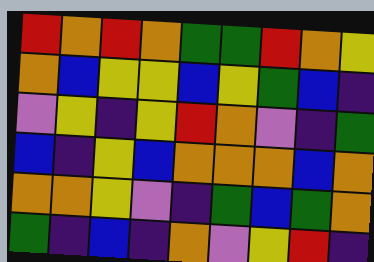[["red", "orange", "red", "orange", "green", "green", "red", "orange", "yellow"], ["orange", "blue", "yellow", "yellow", "blue", "yellow", "green", "blue", "indigo"], ["violet", "yellow", "indigo", "yellow", "red", "orange", "violet", "indigo", "green"], ["blue", "indigo", "yellow", "blue", "orange", "orange", "orange", "blue", "orange"], ["orange", "orange", "yellow", "violet", "indigo", "green", "blue", "green", "orange"], ["green", "indigo", "blue", "indigo", "orange", "violet", "yellow", "red", "indigo"]]